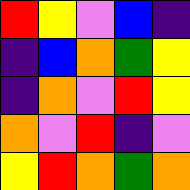[["red", "yellow", "violet", "blue", "indigo"], ["indigo", "blue", "orange", "green", "yellow"], ["indigo", "orange", "violet", "red", "yellow"], ["orange", "violet", "red", "indigo", "violet"], ["yellow", "red", "orange", "green", "orange"]]